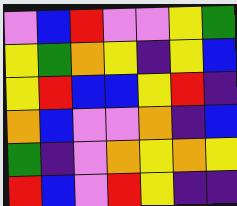[["violet", "blue", "red", "violet", "violet", "yellow", "green"], ["yellow", "green", "orange", "yellow", "indigo", "yellow", "blue"], ["yellow", "red", "blue", "blue", "yellow", "red", "indigo"], ["orange", "blue", "violet", "violet", "orange", "indigo", "blue"], ["green", "indigo", "violet", "orange", "yellow", "orange", "yellow"], ["red", "blue", "violet", "red", "yellow", "indigo", "indigo"]]